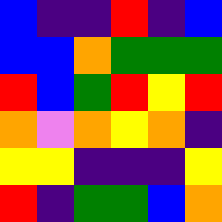[["blue", "indigo", "indigo", "red", "indigo", "blue"], ["blue", "blue", "orange", "green", "green", "green"], ["red", "blue", "green", "red", "yellow", "red"], ["orange", "violet", "orange", "yellow", "orange", "indigo"], ["yellow", "yellow", "indigo", "indigo", "indigo", "yellow"], ["red", "indigo", "green", "green", "blue", "orange"]]